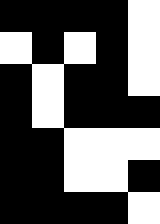[["black", "black", "black", "black", "white"], ["white", "black", "white", "black", "white"], ["black", "white", "black", "black", "white"], ["black", "white", "black", "black", "black"], ["black", "black", "white", "white", "white"], ["black", "black", "white", "white", "black"], ["black", "black", "black", "black", "white"]]